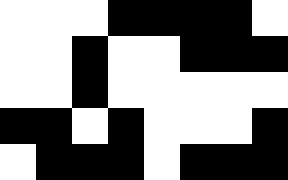[["white", "white", "white", "black", "black", "black", "black", "white"], ["white", "white", "black", "white", "white", "black", "black", "black"], ["white", "white", "black", "white", "white", "white", "white", "white"], ["black", "black", "white", "black", "white", "white", "white", "black"], ["white", "black", "black", "black", "white", "black", "black", "black"]]